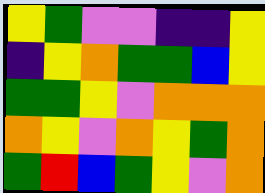[["yellow", "green", "violet", "violet", "indigo", "indigo", "yellow"], ["indigo", "yellow", "orange", "green", "green", "blue", "yellow"], ["green", "green", "yellow", "violet", "orange", "orange", "orange"], ["orange", "yellow", "violet", "orange", "yellow", "green", "orange"], ["green", "red", "blue", "green", "yellow", "violet", "orange"]]